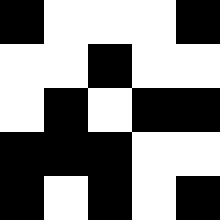[["black", "white", "white", "white", "black"], ["white", "white", "black", "white", "white"], ["white", "black", "white", "black", "black"], ["black", "black", "black", "white", "white"], ["black", "white", "black", "white", "black"]]